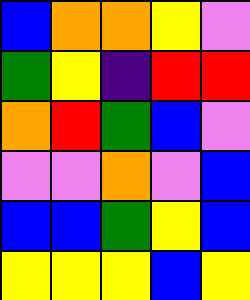[["blue", "orange", "orange", "yellow", "violet"], ["green", "yellow", "indigo", "red", "red"], ["orange", "red", "green", "blue", "violet"], ["violet", "violet", "orange", "violet", "blue"], ["blue", "blue", "green", "yellow", "blue"], ["yellow", "yellow", "yellow", "blue", "yellow"]]